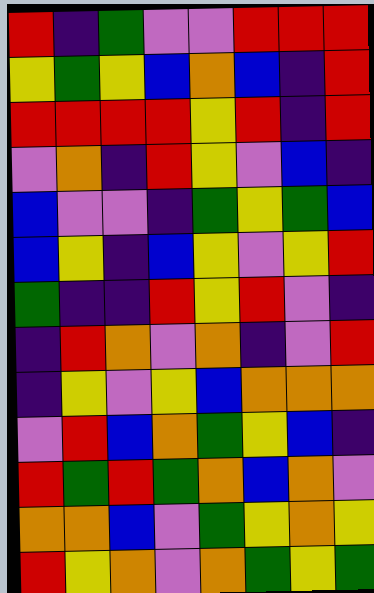[["red", "indigo", "green", "violet", "violet", "red", "red", "red"], ["yellow", "green", "yellow", "blue", "orange", "blue", "indigo", "red"], ["red", "red", "red", "red", "yellow", "red", "indigo", "red"], ["violet", "orange", "indigo", "red", "yellow", "violet", "blue", "indigo"], ["blue", "violet", "violet", "indigo", "green", "yellow", "green", "blue"], ["blue", "yellow", "indigo", "blue", "yellow", "violet", "yellow", "red"], ["green", "indigo", "indigo", "red", "yellow", "red", "violet", "indigo"], ["indigo", "red", "orange", "violet", "orange", "indigo", "violet", "red"], ["indigo", "yellow", "violet", "yellow", "blue", "orange", "orange", "orange"], ["violet", "red", "blue", "orange", "green", "yellow", "blue", "indigo"], ["red", "green", "red", "green", "orange", "blue", "orange", "violet"], ["orange", "orange", "blue", "violet", "green", "yellow", "orange", "yellow"], ["red", "yellow", "orange", "violet", "orange", "green", "yellow", "green"]]